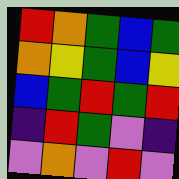[["red", "orange", "green", "blue", "green"], ["orange", "yellow", "green", "blue", "yellow"], ["blue", "green", "red", "green", "red"], ["indigo", "red", "green", "violet", "indigo"], ["violet", "orange", "violet", "red", "violet"]]